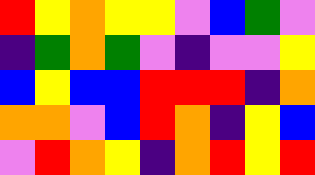[["red", "yellow", "orange", "yellow", "yellow", "violet", "blue", "green", "violet"], ["indigo", "green", "orange", "green", "violet", "indigo", "violet", "violet", "yellow"], ["blue", "yellow", "blue", "blue", "red", "red", "red", "indigo", "orange"], ["orange", "orange", "violet", "blue", "red", "orange", "indigo", "yellow", "blue"], ["violet", "red", "orange", "yellow", "indigo", "orange", "red", "yellow", "red"]]